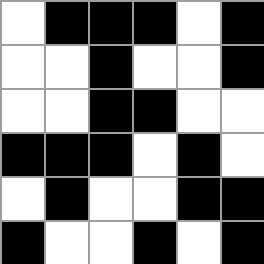[["white", "black", "black", "black", "white", "black"], ["white", "white", "black", "white", "white", "black"], ["white", "white", "black", "black", "white", "white"], ["black", "black", "black", "white", "black", "white"], ["white", "black", "white", "white", "black", "black"], ["black", "white", "white", "black", "white", "black"]]